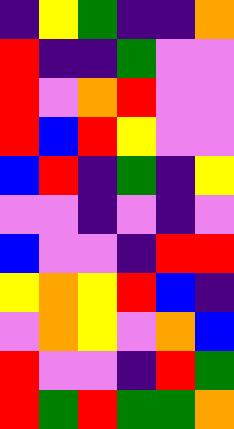[["indigo", "yellow", "green", "indigo", "indigo", "orange"], ["red", "indigo", "indigo", "green", "violet", "violet"], ["red", "violet", "orange", "red", "violet", "violet"], ["red", "blue", "red", "yellow", "violet", "violet"], ["blue", "red", "indigo", "green", "indigo", "yellow"], ["violet", "violet", "indigo", "violet", "indigo", "violet"], ["blue", "violet", "violet", "indigo", "red", "red"], ["yellow", "orange", "yellow", "red", "blue", "indigo"], ["violet", "orange", "yellow", "violet", "orange", "blue"], ["red", "violet", "violet", "indigo", "red", "green"], ["red", "green", "red", "green", "green", "orange"]]